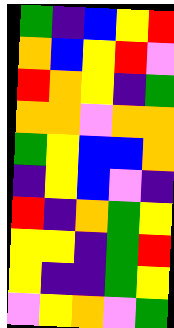[["green", "indigo", "blue", "yellow", "red"], ["orange", "blue", "yellow", "red", "violet"], ["red", "orange", "yellow", "indigo", "green"], ["orange", "orange", "violet", "orange", "orange"], ["green", "yellow", "blue", "blue", "orange"], ["indigo", "yellow", "blue", "violet", "indigo"], ["red", "indigo", "orange", "green", "yellow"], ["yellow", "yellow", "indigo", "green", "red"], ["yellow", "indigo", "indigo", "green", "yellow"], ["violet", "yellow", "orange", "violet", "green"]]